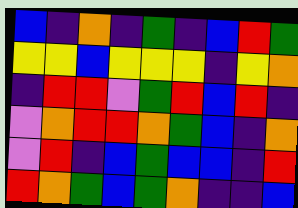[["blue", "indigo", "orange", "indigo", "green", "indigo", "blue", "red", "green"], ["yellow", "yellow", "blue", "yellow", "yellow", "yellow", "indigo", "yellow", "orange"], ["indigo", "red", "red", "violet", "green", "red", "blue", "red", "indigo"], ["violet", "orange", "red", "red", "orange", "green", "blue", "indigo", "orange"], ["violet", "red", "indigo", "blue", "green", "blue", "blue", "indigo", "red"], ["red", "orange", "green", "blue", "green", "orange", "indigo", "indigo", "blue"]]